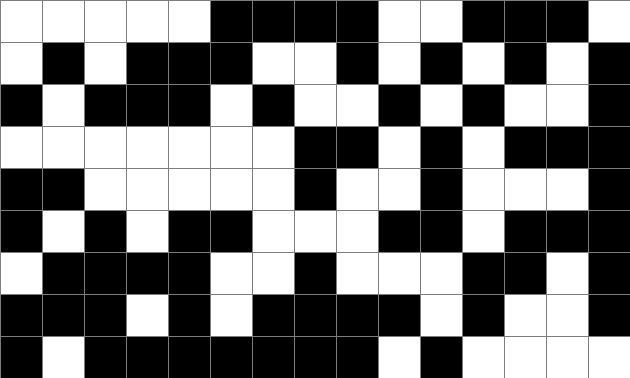[["white", "white", "white", "white", "white", "black", "black", "black", "black", "white", "white", "black", "black", "black", "white"], ["white", "black", "white", "black", "black", "black", "white", "white", "black", "white", "black", "white", "black", "white", "black"], ["black", "white", "black", "black", "black", "white", "black", "white", "white", "black", "white", "black", "white", "white", "black"], ["white", "white", "white", "white", "white", "white", "white", "black", "black", "white", "black", "white", "black", "black", "black"], ["black", "black", "white", "white", "white", "white", "white", "black", "white", "white", "black", "white", "white", "white", "black"], ["black", "white", "black", "white", "black", "black", "white", "white", "white", "black", "black", "white", "black", "black", "black"], ["white", "black", "black", "black", "black", "white", "white", "black", "white", "white", "white", "black", "black", "white", "black"], ["black", "black", "black", "white", "black", "white", "black", "black", "black", "black", "white", "black", "white", "white", "black"], ["black", "white", "black", "black", "black", "black", "black", "black", "black", "white", "black", "white", "white", "white", "white"]]